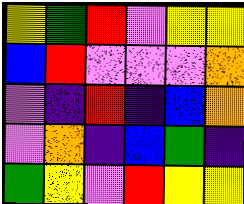[["yellow", "green", "red", "violet", "yellow", "yellow"], ["blue", "red", "violet", "violet", "violet", "orange"], ["violet", "indigo", "red", "indigo", "blue", "orange"], ["violet", "orange", "indigo", "blue", "green", "indigo"], ["green", "yellow", "violet", "red", "yellow", "yellow"]]